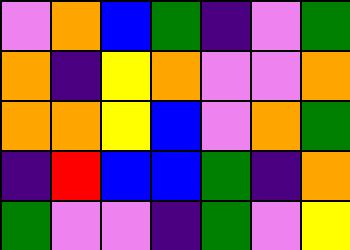[["violet", "orange", "blue", "green", "indigo", "violet", "green"], ["orange", "indigo", "yellow", "orange", "violet", "violet", "orange"], ["orange", "orange", "yellow", "blue", "violet", "orange", "green"], ["indigo", "red", "blue", "blue", "green", "indigo", "orange"], ["green", "violet", "violet", "indigo", "green", "violet", "yellow"]]